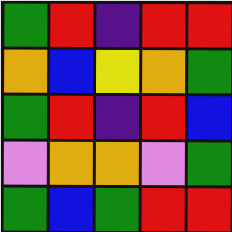[["green", "red", "indigo", "red", "red"], ["orange", "blue", "yellow", "orange", "green"], ["green", "red", "indigo", "red", "blue"], ["violet", "orange", "orange", "violet", "green"], ["green", "blue", "green", "red", "red"]]